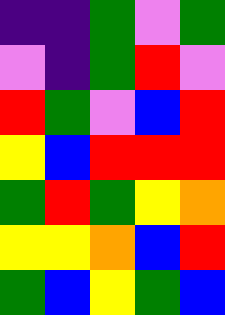[["indigo", "indigo", "green", "violet", "green"], ["violet", "indigo", "green", "red", "violet"], ["red", "green", "violet", "blue", "red"], ["yellow", "blue", "red", "red", "red"], ["green", "red", "green", "yellow", "orange"], ["yellow", "yellow", "orange", "blue", "red"], ["green", "blue", "yellow", "green", "blue"]]